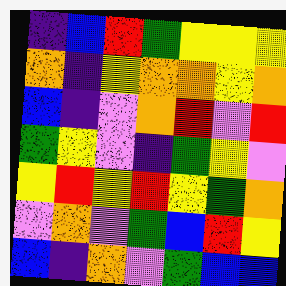[["indigo", "blue", "red", "green", "yellow", "yellow", "yellow"], ["orange", "indigo", "yellow", "orange", "orange", "yellow", "orange"], ["blue", "indigo", "violet", "orange", "red", "violet", "red"], ["green", "yellow", "violet", "indigo", "green", "yellow", "violet"], ["yellow", "red", "yellow", "red", "yellow", "green", "orange"], ["violet", "orange", "violet", "green", "blue", "red", "yellow"], ["blue", "indigo", "orange", "violet", "green", "blue", "blue"]]